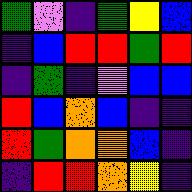[["green", "violet", "indigo", "green", "yellow", "blue"], ["indigo", "blue", "red", "red", "green", "red"], ["indigo", "green", "indigo", "violet", "blue", "blue"], ["red", "blue", "orange", "blue", "indigo", "indigo"], ["red", "green", "orange", "orange", "blue", "indigo"], ["indigo", "red", "red", "orange", "yellow", "indigo"]]